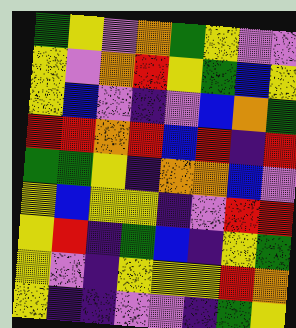[["green", "yellow", "violet", "orange", "green", "yellow", "violet", "violet"], ["yellow", "violet", "orange", "red", "yellow", "green", "blue", "yellow"], ["yellow", "blue", "violet", "indigo", "violet", "blue", "orange", "green"], ["red", "red", "orange", "red", "blue", "red", "indigo", "red"], ["green", "green", "yellow", "indigo", "orange", "orange", "blue", "violet"], ["yellow", "blue", "yellow", "yellow", "indigo", "violet", "red", "red"], ["yellow", "red", "indigo", "green", "blue", "indigo", "yellow", "green"], ["yellow", "violet", "indigo", "yellow", "yellow", "yellow", "red", "orange"], ["yellow", "indigo", "indigo", "violet", "violet", "indigo", "green", "yellow"]]